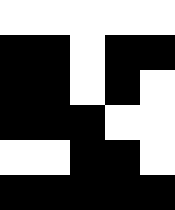[["white", "white", "white", "white", "white"], ["black", "black", "white", "black", "black"], ["black", "black", "white", "black", "white"], ["black", "black", "black", "white", "white"], ["white", "white", "black", "black", "white"], ["black", "black", "black", "black", "black"]]